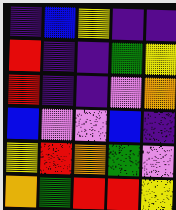[["indigo", "blue", "yellow", "indigo", "indigo"], ["red", "indigo", "indigo", "green", "yellow"], ["red", "indigo", "indigo", "violet", "orange"], ["blue", "violet", "violet", "blue", "indigo"], ["yellow", "red", "orange", "green", "violet"], ["orange", "green", "red", "red", "yellow"]]